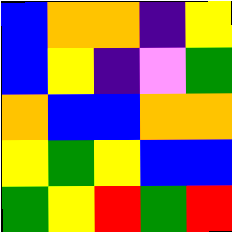[["blue", "orange", "orange", "indigo", "yellow"], ["blue", "yellow", "indigo", "violet", "green"], ["orange", "blue", "blue", "orange", "orange"], ["yellow", "green", "yellow", "blue", "blue"], ["green", "yellow", "red", "green", "red"]]